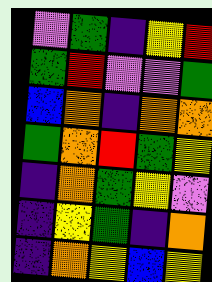[["violet", "green", "indigo", "yellow", "red"], ["green", "red", "violet", "violet", "green"], ["blue", "orange", "indigo", "orange", "orange"], ["green", "orange", "red", "green", "yellow"], ["indigo", "orange", "green", "yellow", "violet"], ["indigo", "yellow", "green", "indigo", "orange"], ["indigo", "orange", "yellow", "blue", "yellow"]]